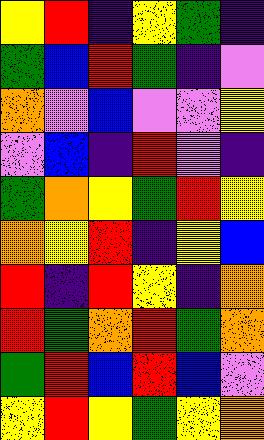[["yellow", "red", "indigo", "yellow", "green", "indigo"], ["green", "blue", "red", "green", "indigo", "violet"], ["orange", "violet", "blue", "violet", "violet", "yellow"], ["violet", "blue", "indigo", "red", "violet", "indigo"], ["green", "orange", "yellow", "green", "red", "yellow"], ["orange", "yellow", "red", "indigo", "yellow", "blue"], ["red", "indigo", "red", "yellow", "indigo", "orange"], ["red", "green", "orange", "red", "green", "orange"], ["green", "red", "blue", "red", "blue", "violet"], ["yellow", "red", "yellow", "green", "yellow", "orange"]]